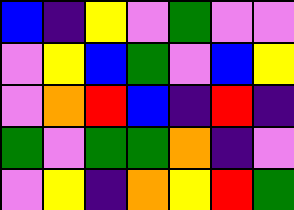[["blue", "indigo", "yellow", "violet", "green", "violet", "violet"], ["violet", "yellow", "blue", "green", "violet", "blue", "yellow"], ["violet", "orange", "red", "blue", "indigo", "red", "indigo"], ["green", "violet", "green", "green", "orange", "indigo", "violet"], ["violet", "yellow", "indigo", "orange", "yellow", "red", "green"]]